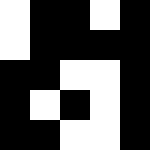[["white", "black", "black", "white", "black"], ["white", "black", "black", "black", "black"], ["black", "black", "white", "white", "black"], ["black", "white", "black", "white", "black"], ["black", "black", "white", "white", "black"]]